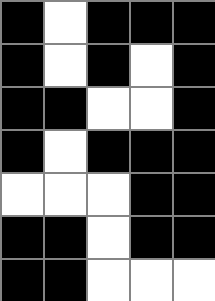[["black", "white", "black", "black", "black"], ["black", "white", "black", "white", "black"], ["black", "black", "white", "white", "black"], ["black", "white", "black", "black", "black"], ["white", "white", "white", "black", "black"], ["black", "black", "white", "black", "black"], ["black", "black", "white", "white", "white"]]